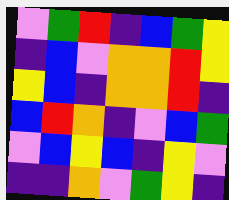[["violet", "green", "red", "indigo", "blue", "green", "yellow"], ["indigo", "blue", "violet", "orange", "orange", "red", "yellow"], ["yellow", "blue", "indigo", "orange", "orange", "red", "indigo"], ["blue", "red", "orange", "indigo", "violet", "blue", "green"], ["violet", "blue", "yellow", "blue", "indigo", "yellow", "violet"], ["indigo", "indigo", "orange", "violet", "green", "yellow", "indigo"]]